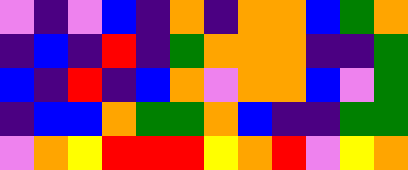[["violet", "indigo", "violet", "blue", "indigo", "orange", "indigo", "orange", "orange", "blue", "green", "orange"], ["indigo", "blue", "indigo", "red", "indigo", "green", "orange", "orange", "orange", "indigo", "indigo", "green"], ["blue", "indigo", "red", "indigo", "blue", "orange", "violet", "orange", "orange", "blue", "violet", "green"], ["indigo", "blue", "blue", "orange", "green", "green", "orange", "blue", "indigo", "indigo", "green", "green"], ["violet", "orange", "yellow", "red", "red", "red", "yellow", "orange", "red", "violet", "yellow", "orange"]]